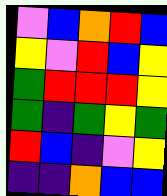[["violet", "blue", "orange", "red", "blue"], ["yellow", "violet", "red", "blue", "yellow"], ["green", "red", "red", "red", "yellow"], ["green", "indigo", "green", "yellow", "green"], ["red", "blue", "indigo", "violet", "yellow"], ["indigo", "indigo", "orange", "blue", "blue"]]